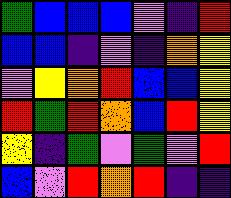[["green", "blue", "blue", "blue", "violet", "indigo", "red"], ["blue", "blue", "indigo", "violet", "indigo", "orange", "yellow"], ["violet", "yellow", "orange", "red", "blue", "blue", "yellow"], ["red", "green", "red", "orange", "blue", "red", "yellow"], ["yellow", "indigo", "green", "violet", "green", "violet", "red"], ["blue", "violet", "red", "orange", "red", "indigo", "indigo"]]